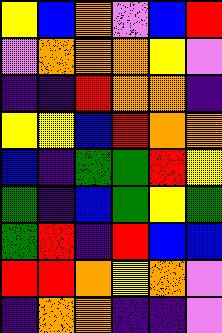[["yellow", "blue", "orange", "violet", "blue", "red"], ["violet", "orange", "orange", "orange", "yellow", "violet"], ["indigo", "indigo", "red", "orange", "orange", "indigo"], ["yellow", "yellow", "blue", "red", "orange", "orange"], ["blue", "indigo", "green", "green", "red", "yellow"], ["green", "indigo", "blue", "green", "yellow", "green"], ["green", "red", "indigo", "red", "blue", "blue"], ["red", "red", "orange", "yellow", "orange", "violet"], ["indigo", "orange", "orange", "indigo", "indigo", "violet"]]